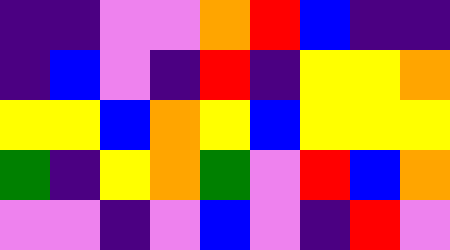[["indigo", "indigo", "violet", "violet", "orange", "red", "blue", "indigo", "indigo"], ["indigo", "blue", "violet", "indigo", "red", "indigo", "yellow", "yellow", "orange"], ["yellow", "yellow", "blue", "orange", "yellow", "blue", "yellow", "yellow", "yellow"], ["green", "indigo", "yellow", "orange", "green", "violet", "red", "blue", "orange"], ["violet", "violet", "indigo", "violet", "blue", "violet", "indigo", "red", "violet"]]